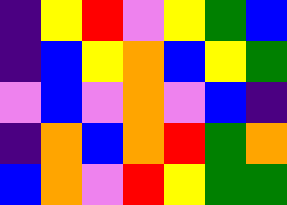[["indigo", "yellow", "red", "violet", "yellow", "green", "blue"], ["indigo", "blue", "yellow", "orange", "blue", "yellow", "green"], ["violet", "blue", "violet", "orange", "violet", "blue", "indigo"], ["indigo", "orange", "blue", "orange", "red", "green", "orange"], ["blue", "orange", "violet", "red", "yellow", "green", "green"]]